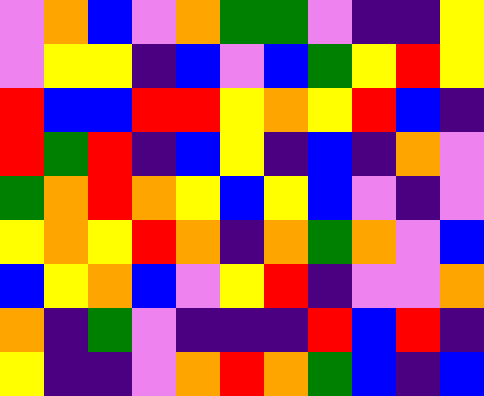[["violet", "orange", "blue", "violet", "orange", "green", "green", "violet", "indigo", "indigo", "yellow"], ["violet", "yellow", "yellow", "indigo", "blue", "violet", "blue", "green", "yellow", "red", "yellow"], ["red", "blue", "blue", "red", "red", "yellow", "orange", "yellow", "red", "blue", "indigo"], ["red", "green", "red", "indigo", "blue", "yellow", "indigo", "blue", "indigo", "orange", "violet"], ["green", "orange", "red", "orange", "yellow", "blue", "yellow", "blue", "violet", "indigo", "violet"], ["yellow", "orange", "yellow", "red", "orange", "indigo", "orange", "green", "orange", "violet", "blue"], ["blue", "yellow", "orange", "blue", "violet", "yellow", "red", "indigo", "violet", "violet", "orange"], ["orange", "indigo", "green", "violet", "indigo", "indigo", "indigo", "red", "blue", "red", "indigo"], ["yellow", "indigo", "indigo", "violet", "orange", "red", "orange", "green", "blue", "indigo", "blue"]]